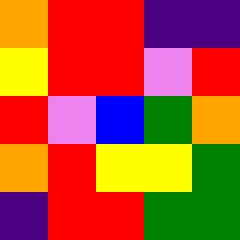[["orange", "red", "red", "indigo", "indigo"], ["yellow", "red", "red", "violet", "red"], ["red", "violet", "blue", "green", "orange"], ["orange", "red", "yellow", "yellow", "green"], ["indigo", "red", "red", "green", "green"]]